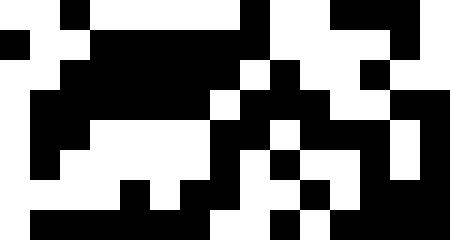[["white", "white", "black", "white", "white", "white", "white", "white", "black", "white", "white", "black", "black", "black", "white"], ["black", "white", "white", "black", "black", "black", "black", "black", "black", "white", "white", "white", "white", "black", "white"], ["white", "white", "black", "black", "black", "black", "black", "black", "white", "black", "white", "white", "black", "white", "white"], ["white", "black", "black", "black", "black", "black", "black", "white", "black", "black", "black", "white", "white", "black", "black"], ["white", "black", "black", "white", "white", "white", "white", "black", "black", "white", "black", "black", "black", "white", "black"], ["white", "black", "white", "white", "white", "white", "white", "black", "white", "black", "white", "white", "black", "white", "black"], ["white", "white", "white", "white", "black", "white", "black", "black", "white", "white", "black", "white", "black", "black", "black"], ["white", "black", "black", "black", "black", "black", "black", "white", "white", "black", "white", "black", "black", "black", "black"]]